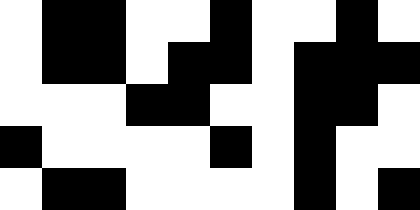[["white", "black", "black", "white", "white", "black", "white", "white", "black", "white"], ["white", "black", "black", "white", "black", "black", "white", "black", "black", "black"], ["white", "white", "white", "black", "black", "white", "white", "black", "black", "white"], ["black", "white", "white", "white", "white", "black", "white", "black", "white", "white"], ["white", "black", "black", "white", "white", "white", "white", "black", "white", "black"]]